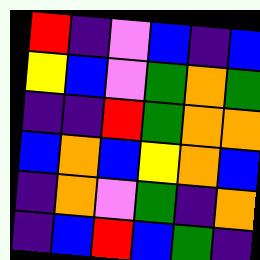[["red", "indigo", "violet", "blue", "indigo", "blue"], ["yellow", "blue", "violet", "green", "orange", "green"], ["indigo", "indigo", "red", "green", "orange", "orange"], ["blue", "orange", "blue", "yellow", "orange", "blue"], ["indigo", "orange", "violet", "green", "indigo", "orange"], ["indigo", "blue", "red", "blue", "green", "indigo"]]